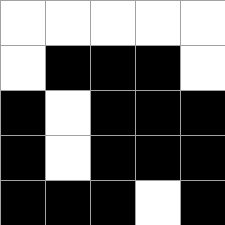[["white", "white", "white", "white", "white"], ["white", "black", "black", "black", "white"], ["black", "white", "black", "black", "black"], ["black", "white", "black", "black", "black"], ["black", "black", "black", "white", "black"]]